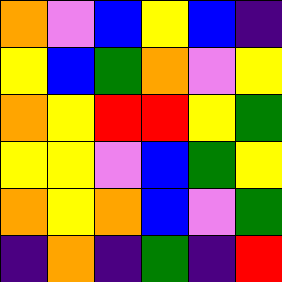[["orange", "violet", "blue", "yellow", "blue", "indigo"], ["yellow", "blue", "green", "orange", "violet", "yellow"], ["orange", "yellow", "red", "red", "yellow", "green"], ["yellow", "yellow", "violet", "blue", "green", "yellow"], ["orange", "yellow", "orange", "blue", "violet", "green"], ["indigo", "orange", "indigo", "green", "indigo", "red"]]